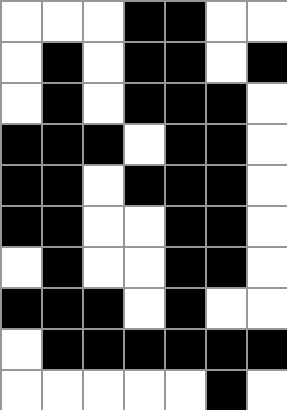[["white", "white", "white", "black", "black", "white", "white"], ["white", "black", "white", "black", "black", "white", "black"], ["white", "black", "white", "black", "black", "black", "white"], ["black", "black", "black", "white", "black", "black", "white"], ["black", "black", "white", "black", "black", "black", "white"], ["black", "black", "white", "white", "black", "black", "white"], ["white", "black", "white", "white", "black", "black", "white"], ["black", "black", "black", "white", "black", "white", "white"], ["white", "black", "black", "black", "black", "black", "black"], ["white", "white", "white", "white", "white", "black", "white"]]